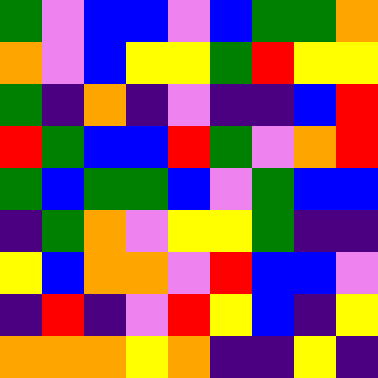[["green", "violet", "blue", "blue", "violet", "blue", "green", "green", "orange"], ["orange", "violet", "blue", "yellow", "yellow", "green", "red", "yellow", "yellow"], ["green", "indigo", "orange", "indigo", "violet", "indigo", "indigo", "blue", "red"], ["red", "green", "blue", "blue", "red", "green", "violet", "orange", "red"], ["green", "blue", "green", "green", "blue", "violet", "green", "blue", "blue"], ["indigo", "green", "orange", "violet", "yellow", "yellow", "green", "indigo", "indigo"], ["yellow", "blue", "orange", "orange", "violet", "red", "blue", "blue", "violet"], ["indigo", "red", "indigo", "violet", "red", "yellow", "blue", "indigo", "yellow"], ["orange", "orange", "orange", "yellow", "orange", "indigo", "indigo", "yellow", "indigo"]]